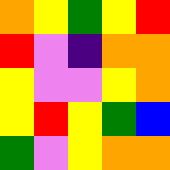[["orange", "yellow", "green", "yellow", "red"], ["red", "violet", "indigo", "orange", "orange"], ["yellow", "violet", "violet", "yellow", "orange"], ["yellow", "red", "yellow", "green", "blue"], ["green", "violet", "yellow", "orange", "orange"]]